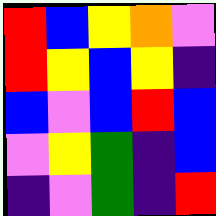[["red", "blue", "yellow", "orange", "violet"], ["red", "yellow", "blue", "yellow", "indigo"], ["blue", "violet", "blue", "red", "blue"], ["violet", "yellow", "green", "indigo", "blue"], ["indigo", "violet", "green", "indigo", "red"]]